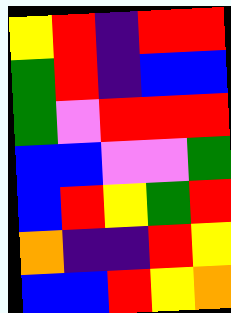[["yellow", "red", "indigo", "red", "red"], ["green", "red", "indigo", "blue", "blue"], ["green", "violet", "red", "red", "red"], ["blue", "blue", "violet", "violet", "green"], ["blue", "red", "yellow", "green", "red"], ["orange", "indigo", "indigo", "red", "yellow"], ["blue", "blue", "red", "yellow", "orange"]]